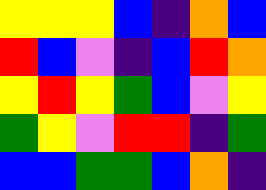[["yellow", "yellow", "yellow", "blue", "indigo", "orange", "blue"], ["red", "blue", "violet", "indigo", "blue", "red", "orange"], ["yellow", "red", "yellow", "green", "blue", "violet", "yellow"], ["green", "yellow", "violet", "red", "red", "indigo", "green"], ["blue", "blue", "green", "green", "blue", "orange", "indigo"]]